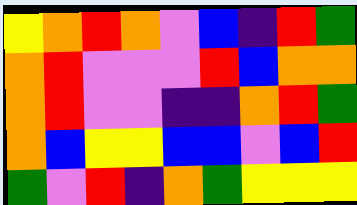[["yellow", "orange", "red", "orange", "violet", "blue", "indigo", "red", "green"], ["orange", "red", "violet", "violet", "violet", "red", "blue", "orange", "orange"], ["orange", "red", "violet", "violet", "indigo", "indigo", "orange", "red", "green"], ["orange", "blue", "yellow", "yellow", "blue", "blue", "violet", "blue", "red"], ["green", "violet", "red", "indigo", "orange", "green", "yellow", "yellow", "yellow"]]